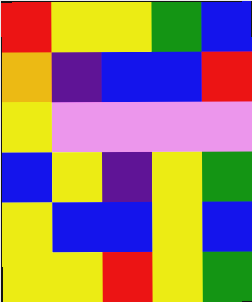[["red", "yellow", "yellow", "green", "blue"], ["orange", "indigo", "blue", "blue", "red"], ["yellow", "violet", "violet", "violet", "violet"], ["blue", "yellow", "indigo", "yellow", "green"], ["yellow", "blue", "blue", "yellow", "blue"], ["yellow", "yellow", "red", "yellow", "green"]]